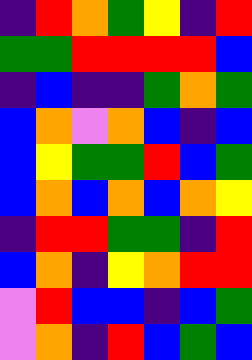[["indigo", "red", "orange", "green", "yellow", "indigo", "red"], ["green", "green", "red", "red", "red", "red", "blue"], ["indigo", "blue", "indigo", "indigo", "green", "orange", "green"], ["blue", "orange", "violet", "orange", "blue", "indigo", "blue"], ["blue", "yellow", "green", "green", "red", "blue", "green"], ["blue", "orange", "blue", "orange", "blue", "orange", "yellow"], ["indigo", "red", "red", "green", "green", "indigo", "red"], ["blue", "orange", "indigo", "yellow", "orange", "red", "red"], ["violet", "red", "blue", "blue", "indigo", "blue", "green"], ["violet", "orange", "indigo", "red", "blue", "green", "blue"]]